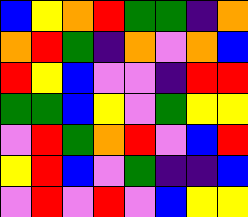[["blue", "yellow", "orange", "red", "green", "green", "indigo", "orange"], ["orange", "red", "green", "indigo", "orange", "violet", "orange", "blue"], ["red", "yellow", "blue", "violet", "violet", "indigo", "red", "red"], ["green", "green", "blue", "yellow", "violet", "green", "yellow", "yellow"], ["violet", "red", "green", "orange", "red", "violet", "blue", "red"], ["yellow", "red", "blue", "violet", "green", "indigo", "indigo", "blue"], ["violet", "red", "violet", "red", "violet", "blue", "yellow", "yellow"]]